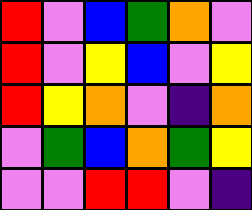[["red", "violet", "blue", "green", "orange", "violet"], ["red", "violet", "yellow", "blue", "violet", "yellow"], ["red", "yellow", "orange", "violet", "indigo", "orange"], ["violet", "green", "blue", "orange", "green", "yellow"], ["violet", "violet", "red", "red", "violet", "indigo"]]